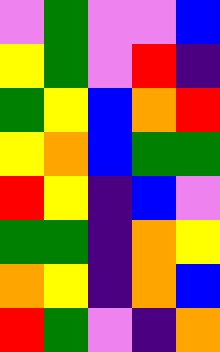[["violet", "green", "violet", "violet", "blue"], ["yellow", "green", "violet", "red", "indigo"], ["green", "yellow", "blue", "orange", "red"], ["yellow", "orange", "blue", "green", "green"], ["red", "yellow", "indigo", "blue", "violet"], ["green", "green", "indigo", "orange", "yellow"], ["orange", "yellow", "indigo", "orange", "blue"], ["red", "green", "violet", "indigo", "orange"]]